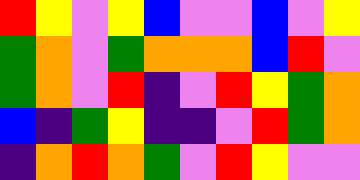[["red", "yellow", "violet", "yellow", "blue", "violet", "violet", "blue", "violet", "yellow"], ["green", "orange", "violet", "green", "orange", "orange", "orange", "blue", "red", "violet"], ["green", "orange", "violet", "red", "indigo", "violet", "red", "yellow", "green", "orange"], ["blue", "indigo", "green", "yellow", "indigo", "indigo", "violet", "red", "green", "orange"], ["indigo", "orange", "red", "orange", "green", "violet", "red", "yellow", "violet", "violet"]]